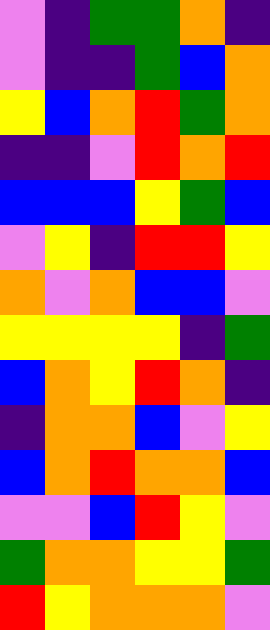[["violet", "indigo", "green", "green", "orange", "indigo"], ["violet", "indigo", "indigo", "green", "blue", "orange"], ["yellow", "blue", "orange", "red", "green", "orange"], ["indigo", "indigo", "violet", "red", "orange", "red"], ["blue", "blue", "blue", "yellow", "green", "blue"], ["violet", "yellow", "indigo", "red", "red", "yellow"], ["orange", "violet", "orange", "blue", "blue", "violet"], ["yellow", "yellow", "yellow", "yellow", "indigo", "green"], ["blue", "orange", "yellow", "red", "orange", "indigo"], ["indigo", "orange", "orange", "blue", "violet", "yellow"], ["blue", "orange", "red", "orange", "orange", "blue"], ["violet", "violet", "blue", "red", "yellow", "violet"], ["green", "orange", "orange", "yellow", "yellow", "green"], ["red", "yellow", "orange", "orange", "orange", "violet"]]